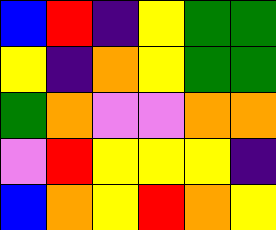[["blue", "red", "indigo", "yellow", "green", "green"], ["yellow", "indigo", "orange", "yellow", "green", "green"], ["green", "orange", "violet", "violet", "orange", "orange"], ["violet", "red", "yellow", "yellow", "yellow", "indigo"], ["blue", "orange", "yellow", "red", "orange", "yellow"]]